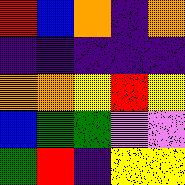[["red", "blue", "orange", "indigo", "orange"], ["indigo", "indigo", "indigo", "indigo", "indigo"], ["orange", "orange", "yellow", "red", "yellow"], ["blue", "green", "green", "violet", "violet"], ["green", "red", "indigo", "yellow", "yellow"]]